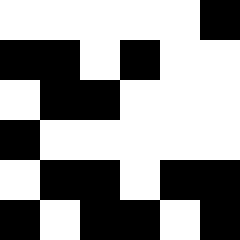[["white", "white", "white", "white", "white", "black"], ["black", "black", "white", "black", "white", "white"], ["white", "black", "black", "white", "white", "white"], ["black", "white", "white", "white", "white", "white"], ["white", "black", "black", "white", "black", "black"], ["black", "white", "black", "black", "white", "black"]]